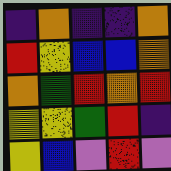[["indigo", "orange", "indigo", "indigo", "orange"], ["red", "yellow", "blue", "blue", "orange"], ["orange", "green", "red", "orange", "red"], ["yellow", "yellow", "green", "red", "indigo"], ["yellow", "blue", "violet", "red", "violet"]]